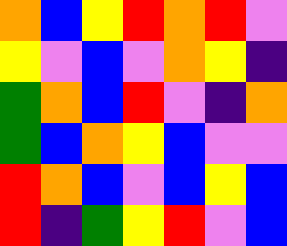[["orange", "blue", "yellow", "red", "orange", "red", "violet"], ["yellow", "violet", "blue", "violet", "orange", "yellow", "indigo"], ["green", "orange", "blue", "red", "violet", "indigo", "orange"], ["green", "blue", "orange", "yellow", "blue", "violet", "violet"], ["red", "orange", "blue", "violet", "blue", "yellow", "blue"], ["red", "indigo", "green", "yellow", "red", "violet", "blue"]]